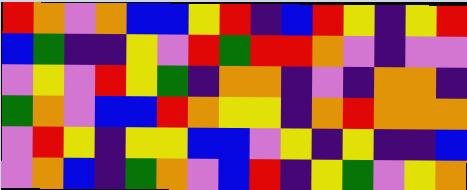[["red", "orange", "violet", "orange", "blue", "blue", "yellow", "red", "indigo", "blue", "red", "yellow", "indigo", "yellow", "red"], ["blue", "green", "indigo", "indigo", "yellow", "violet", "red", "green", "red", "red", "orange", "violet", "indigo", "violet", "violet"], ["violet", "yellow", "violet", "red", "yellow", "green", "indigo", "orange", "orange", "indigo", "violet", "indigo", "orange", "orange", "indigo"], ["green", "orange", "violet", "blue", "blue", "red", "orange", "yellow", "yellow", "indigo", "orange", "red", "orange", "orange", "orange"], ["violet", "red", "yellow", "indigo", "yellow", "yellow", "blue", "blue", "violet", "yellow", "indigo", "yellow", "indigo", "indigo", "blue"], ["violet", "orange", "blue", "indigo", "green", "orange", "violet", "blue", "red", "indigo", "yellow", "green", "violet", "yellow", "orange"]]